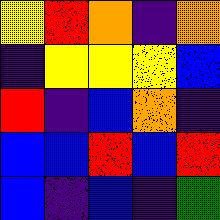[["yellow", "red", "orange", "indigo", "orange"], ["indigo", "yellow", "yellow", "yellow", "blue"], ["red", "indigo", "blue", "orange", "indigo"], ["blue", "blue", "red", "blue", "red"], ["blue", "indigo", "blue", "indigo", "green"]]